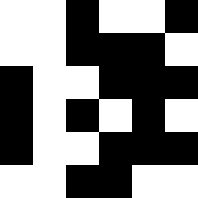[["white", "white", "black", "white", "white", "black"], ["white", "white", "black", "black", "black", "white"], ["black", "white", "white", "black", "black", "black"], ["black", "white", "black", "white", "black", "white"], ["black", "white", "white", "black", "black", "black"], ["white", "white", "black", "black", "white", "white"]]